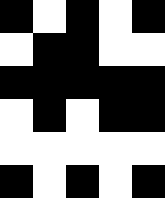[["black", "white", "black", "white", "black"], ["white", "black", "black", "white", "white"], ["black", "black", "black", "black", "black"], ["white", "black", "white", "black", "black"], ["white", "white", "white", "white", "white"], ["black", "white", "black", "white", "black"]]